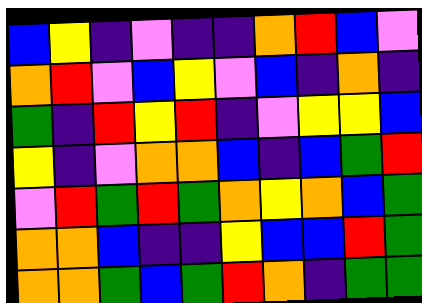[["blue", "yellow", "indigo", "violet", "indigo", "indigo", "orange", "red", "blue", "violet"], ["orange", "red", "violet", "blue", "yellow", "violet", "blue", "indigo", "orange", "indigo"], ["green", "indigo", "red", "yellow", "red", "indigo", "violet", "yellow", "yellow", "blue"], ["yellow", "indigo", "violet", "orange", "orange", "blue", "indigo", "blue", "green", "red"], ["violet", "red", "green", "red", "green", "orange", "yellow", "orange", "blue", "green"], ["orange", "orange", "blue", "indigo", "indigo", "yellow", "blue", "blue", "red", "green"], ["orange", "orange", "green", "blue", "green", "red", "orange", "indigo", "green", "green"]]